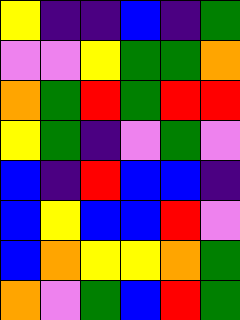[["yellow", "indigo", "indigo", "blue", "indigo", "green"], ["violet", "violet", "yellow", "green", "green", "orange"], ["orange", "green", "red", "green", "red", "red"], ["yellow", "green", "indigo", "violet", "green", "violet"], ["blue", "indigo", "red", "blue", "blue", "indigo"], ["blue", "yellow", "blue", "blue", "red", "violet"], ["blue", "orange", "yellow", "yellow", "orange", "green"], ["orange", "violet", "green", "blue", "red", "green"]]